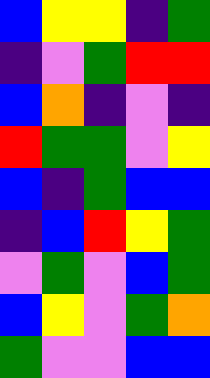[["blue", "yellow", "yellow", "indigo", "green"], ["indigo", "violet", "green", "red", "red"], ["blue", "orange", "indigo", "violet", "indigo"], ["red", "green", "green", "violet", "yellow"], ["blue", "indigo", "green", "blue", "blue"], ["indigo", "blue", "red", "yellow", "green"], ["violet", "green", "violet", "blue", "green"], ["blue", "yellow", "violet", "green", "orange"], ["green", "violet", "violet", "blue", "blue"]]